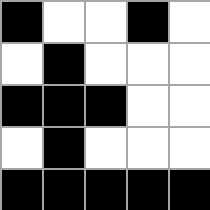[["black", "white", "white", "black", "white"], ["white", "black", "white", "white", "white"], ["black", "black", "black", "white", "white"], ["white", "black", "white", "white", "white"], ["black", "black", "black", "black", "black"]]